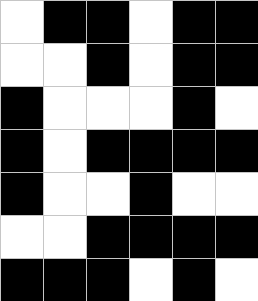[["white", "black", "black", "white", "black", "black"], ["white", "white", "black", "white", "black", "black"], ["black", "white", "white", "white", "black", "white"], ["black", "white", "black", "black", "black", "black"], ["black", "white", "white", "black", "white", "white"], ["white", "white", "black", "black", "black", "black"], ["black", "black", "black", "white", "black", "white"]]